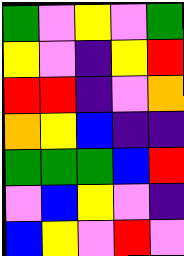[["green", "violet", "yellow", "violet", "green"], ["yellow", "violet", "indigo", "yellow", "red"], ["red", "red", "indigo", "violet", "orange"], ["orange", "yellow", "blue", "indigo", "indigo"], ["green", "green", "green", "blue", "red"], ["violet", "blue", "yellow", "violet", "indigo"], ["blue", "yellow", "violet", "red", "violet"]]